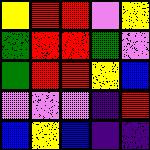[["yellow", "red", "red", "violet", "yellow"], ["green", "red", "red", "green", "violet"], ["green", "red", "red", "yellow", "blue"], ["violet", "violet", "violet", "indigo", "red"], ["blue", "yellow", "blue", "indigo", "indigo"]]